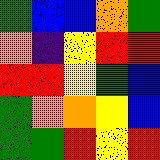[["green", "blue", "blue", "orange", "green"], ["orange", "indigo", "yellow", "red", "red"], ["red", "red", "yellow", "green", "blue"], ["green", "orange", "orange", "yellow", "blue"], ["green", "green", "red", "yellow", "red"]]